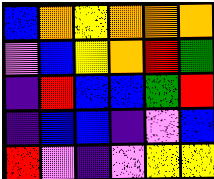[["blue", "orange", "yellow", "orange", "orange", "orange"], ["violet", "blue", "yellow", "orange", "red", "green"], ["indigo", "red", "blue", "blue", "green", "red"], ["indigo", "blue", "blue", "indigo", "violet", "blue"], ["red", "violet", "indigo", "violet", "yellow", "yellow"]]